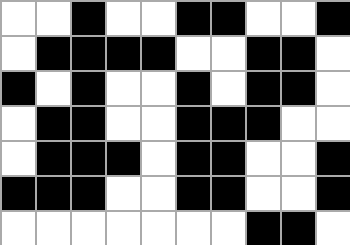[["white", "white", "black", "white", "white", "black", "black", "white", "white", "black"], ["white", "black", "black", "black", "black", "white", "white", "black", "black", "white"], ["black", "white", "black", "white", "white", "black", "white", "black", "black", "white"], ["white", "black", "black", "white", "white", "black", "black", "black", "white", "white"], ["white", "black", "black", "black", "white", "black", "black", "white", "white", "black"], ["black", "black", "black", "white", "white", "black", "black", "white", "white", "black"], ["white", "white", "white", "white", "white", "white", "white", "black", "black", "white"]]